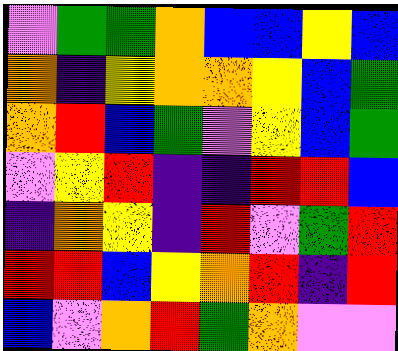[["violet", "green", "green", "orange", "blue", "blue", "yellow", "blue"], ["orange", "indigo", "yellow", "orange", "orange", "yellow", "blue", "green"], ["orange", "red", "blue", "green", "violet", "yellow", "blue", "green"], ["violet", "yellow", "red", "indigo", "indigo", "red", "red", "blue"], ["indigo", "orange", "yellow", "indigo", "red", "violet", "green", "red"], ["red", "red", "blue", "yellow", "orange", "red", "indigo", "red"], ["blue", "violet", "orange", "red", "green", "orange", "violet", "violet"]]